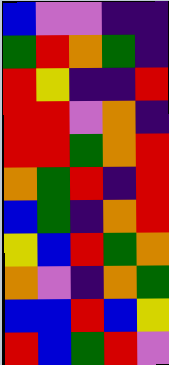[["blue", "violet", "violet", "indigo", "indigo"], ["green", "red", "orange", "green", "indigo"], ["red", "yellow", "indigo", "indigo", "red"], ["red", "red", "violet", "orange", "indigo"], ["red", "red", "green", "orange", "red"], ["orange", "green", "red", "indigo", "red"], ["blue", "green", "indigo", "orange", "red"], ["yellow", "blue", "red", "green", "orange"], ["orange", "violet", "indigo", "orange", "green"], ["blue", "blue", "red", "blue", "yellow"], ["red", "blue", "green", "red", "violet"]]